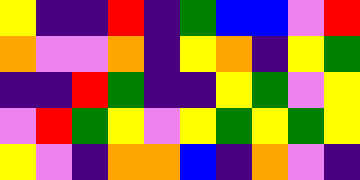[["yellow", "indigo", "indigo", "red", "indigo", "green", "blue", "blue", "violet", "red"], ["orange", "violet", "violet", "orange", "indigo", "yellow", "orange", "indigo", "yellow", "green"], ["indigo", "indigo", "red", "green", "indigo", "indigo", "yellow", "green", "violet", "yellow"], ["violet", "red", "green", "yellow", "violet", "yellow", "green", "yellow", "green", "yellow"], ["yellow", "violet", "indigo", "orange", "orange", "blue", "indigo", "orange", "violet", "indigo"]]